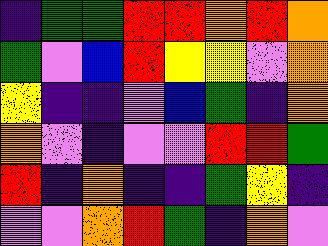[["indigo", "green", "green", "red", "red", "orange", "red", "orange"], ["green", "violet", "blue", "red", "yellow", "yellow", "violet", "orange"], ["yellow", "indigo", "indigo", "violet", "blue", "green", "indigo", "orange"], ["orange", "violet", "indigo", "violet", "violet", "red", "red", "green"], ["red", "indigo", "orange", "indigo", "indigo", "green", "yellow", "indigo"], ["violet", "violet", "orange", "red", "green", "indigo", "orange", "violet"]]